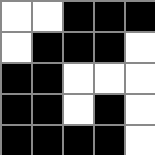[["white", "white", "black", "black", "black"], ["white", "black", "black", "black", "white"], ["black", "black", "white", "white", "white"], ["black", "black", "white", "black", "white"], ["black", "black", "black", "black", "white"]]